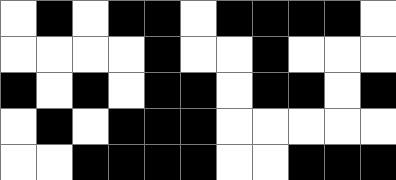[["white", "black", "white", "black", "black", "white", "black", "black", "black", "black", "white"], ["white", "white", "white", "white", "black", "white", "white", "black", "white", "white", "white"], ["black", "white", "black", "white", "black", "black", "white", "black", "black", "white", "black"], ["white", "black", "white", "black", "black", "black", "white", "white", "white", "white", "white"], ["white", "white", "black", "black", "black", "black", "white", "white", "black", "black", "black"]]